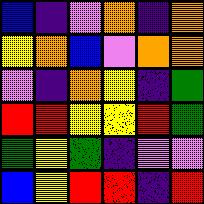[["blue", "indigo", "violet", "orange", "indigo", "orange"], ["yellow", "orange", "blue", "violet", "orange", "orange"], ["violet", "indigo", "orange", "yellow", "indigo", "green"], ["red", "red", "yellow", "yellow", "red", "green"], ["green", "yellow", "green", "indigo", "violet", "violet"], ["blue", "yellow", "red", "red", "indigo", "red"]]